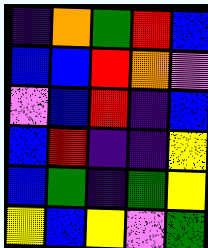[["indigo", "orange", "green", "red", "blue"], ["blue", "blue", "red", "orange", "violet"], ["violet", "blue", "red", "indigo", "blue"], ["blue", "red", "indigo", "indigo", "yellow"], ["blue", "green", "indigo", "green", "yellow"], ["yellow", "blue", "yellow", "violet", "green"]]